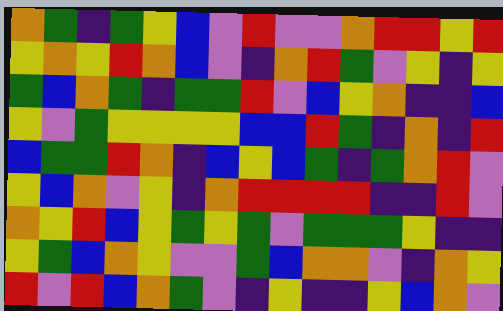[["orange", "green", "indigo", "green", "yellow", "blue", "violet", "red", "violet", "violet", "orange", "red", "red", "yellow", "red"], ["yellow", "orange", "yellow", "red", "orange", "blue", "violet", "indigo", "orange", "red", "green", "violet", "yellow", "indigo", "yellow"], ["green", "blue", "orange", "green", "indigo", "green", "green", "red", "violet", "blue", "yellow", "orange", "indigo", "indigo", "blue"], ["yellow", "violet", "green", "yellow", "yellow", "yellow", "yellow", "blue", "blue", "red", "green", "indigo", "orange", "indigo", "red"], ["blue", "green", "green", "red", "orange", "indigo", "blue", "yellow", "blue", "green", "indigo", "green", "orange", "red", "violet"], ["yellow", "blue", "orange", "violet", "yellow", "indigo", "orange", "red", "red", "red", "red", "indigo", "indigo", "red", "violet"], ["orange", "yellow", "red", "blue", "yellow", "green", "yellow", "green", "violet", "green", "green", "green", "yellow", "indigo", "indigo"], ["yellow", "green", "blue", "orange", "yellow", "violet", "violet", "green", "blue", "orange", "orange", "violet", "indigo", "orange", "yellow"], ["red", "violet", "red", "blue", "orange", "green", "violet", "indigo", "yellow", "indigo", "indigo", "yellow", "blue", "orange", "violet"]]